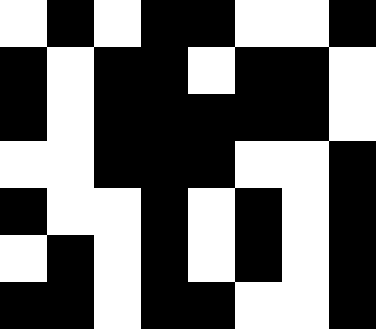[["white", "black", "white", "black", "black", "white", "white", "black"], ["black", "white", "black", "black", "white", "black", "black", "white"], ["black", "white", "black", "black", "black", "black", "black", "white"], ["white", "white", "black", "black", "black", "white", "white", "black"], ["black", "white", "white", "black", "white", "black", "white", "black"], ["white", "black", "white", "black", "white", "black", "white", "black"], ["black", "black", "white", "black", "black", "white", "white", "black"]]